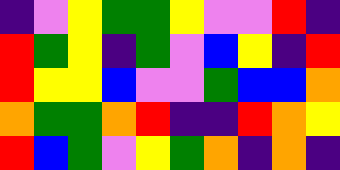[["indigo", "violet", "yellow", "green", "green", "yellow", "violet", "violet", "red", "indigo"], ["red", "green", "yellow", "indigo", "green", "violet", "blue", "yellow", "indigo", "red"], ["red", "yellow", "yellow", "blue", "violet", "violet", "green", "blue", "blue", "orange"], ["orange", "green", "green", "orange", "red", "indigo", "indigo", "red", "orange", "yellow"], ["red", "blue", "green", "violet", "yellow", "green", "orange", "indigo", "orange", "indigo"]]